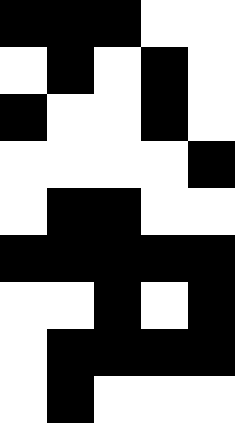[["black", "black", "black", "white", "white"], ["white", "black", "white", "black", "white"], ["black", "white", "white", "black", "white"], ["white", "white", "white", "white", "black"], ["white", "black", "black", "white", "white"], ["black", "black", "black", "black", "black"], ["white", "white", "black", "white", "black"], ["white", "black", "black", "black", "black"], ["white", "black", "white", "white", "white"]]